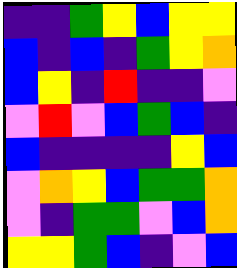[["indigo", "indigo", "green", "yellow", "blue", "yellow", "yellow"], ["blue", "indigo", "blue", "indigo", "green", "yellow", "orange"], ["blue", "yellow", "indigo", "red", "indigo", "indigo", "violet"], ["violet", "red", "violet", "blue", "green", "blue", "indigo"], ["blue", "indigo", "indigo", "indigo", "indigo", "yellow", "blue"], ["violet", "orange", "yellow", "blue", "green", "green", "orange"], ["violet", "indigo", "green", "green", "violet", "blue", "orange"], ["yellow", "yellow", "green", "blue", "indigo", "violet", "blue"]]